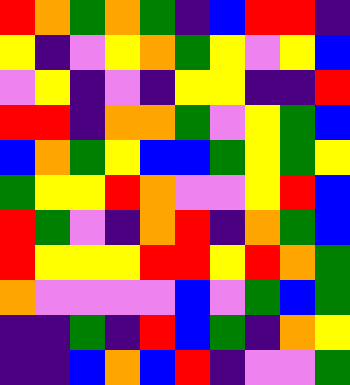[["red", "orange", "green", "orange", "green", "indigo", "blue", "red", "red", "indigo"], ["yellow", "indigo", "violet", "yellow", "orange", "green", "yellow", "violet", "yellow", "blue"], ["violet", "yellow", "indigo", "violet", "indigo", "yellow", "yellow", "indigo", "indigo", "red"], ["red", "red", "indigo", "orange", "orange", "green", "violet", "yellow", "green", "blue"], ["blue", "orange", "green", "yellow", "blue", "blue", "green", "yellow", "green", "yellow"], ["green", "yellow", "yellow", "red", "orange", "violet", "violet", "yellow", "red", "blue"], ["red", "green", "violet", "indigo", "orange", "red", "indigo", "orange", "green", "blue"], ["red", "yellow", "yellow", "yellow", "red", "red", "yellow", "red", "orange", "green"], ["orange", "violet", "violet", "violet", "violet", "blue", "violet", "green", "blue", "green"], ["indigo", "indigo", "green", "indigo", "red", "blue", "green", "indigo", "orange", "yellow"], ["indigo", "indigo", "blue", "orange", "blue", "red", "indigo", "violet", "violet", "green"]]